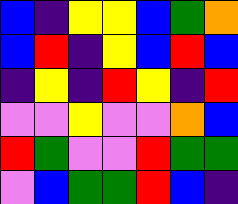[["blue", "indigo", "yellow", "yellow", "blue", "green", "orange"], ["blue", "red", "indigo", "yellow", "blue", "red", "blue"], ["indigo", "yellow", "indigo", "red", "yellow", "indigo", "red"], ["violet", "violet", "yellow", "violet", "violet", "orange", "blue"], ["red", "green", "violet", "violet", "red", "green", "green"], ["violet", "blue", "green", "green", "red", "blue", "indigo"]]